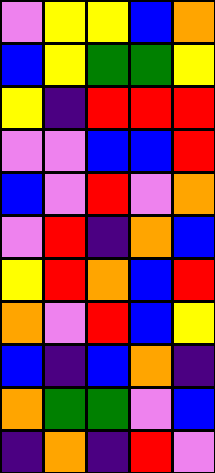[["violet", "yellow", "yellow", "blue", "orange"], ["blue", "yellow", "green", "green", "yellow"], ["yellow", "indigo", "red", "red", "red"], ["violet", "violet", "blue", "blue", "red"], ["blue", "violet", "red", "violet", "orange"], ["violet", "red", "indigo", "orange", "blue"], ["yellow", "red", "orange", "blue", "red"], ["orange", "violet", "red", "blue", "yellow"], ["blue", "indigo", "blue", "orange", "indigo"], ["orange", "green", "green", "violet", "blue"], ["indigo", "orange", "indigo", "red", "violet"]]